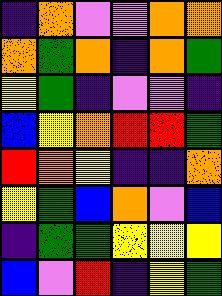[["indigo", "orange", "violet", "violet", "orange", "orange"], ["orange", "green", "orange", "indigo", "orange", "green"], ["yellow", "green", "indigo", "violet", "violet", "indigo"], ["blue", "yellow", "orange", "red", "red", "green"], ["red", "orange", "yellow", "indigo", "indigo", "orange"], ["yellow", "green", "blue", "orange", "violet", "blue"], ["indigo", "green", "green", "yellow", "yellow", "yellow"], ["blue", "violet", "red", "indigo", "yellow", "green"]]